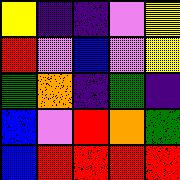[["yellow", "indigo", "indigo", "violet", "yellow"], ["red", "violet", "blue", "violet", "yellow"], ["green", "orange", "indigo", "green", "indigo"], ["blue", "violet", "red", "orange", "green"], ["blue", "red", "red", "red", "red"]]